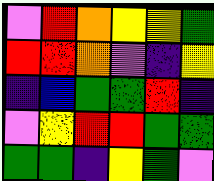[["violet", "red", "orange", "yellow", "yellow", "green"], ["red", "red", "orange", "violet", "indigo", "yellow"], ["indigo", "blue", "green", "green", "red", "indigo"], ["violet", "yellow", "red", "red", "green", "green"], ["green", "green", "indigo", "yellow", "green", "violet"]]